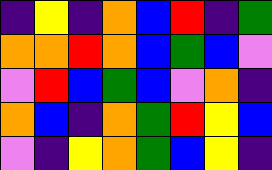[["indigo", "yellow", "indigo", "orange", "blue", "red", "indigo", "green"], ["orange", "orange", "red", "orange", "blue", "green", "blue", "violet"], ["violet", "red", "blue", "green", "blue", "violet", "orange", "indigo"], ["orange", "blue", "indigo", "orange", "green", "red", "yellow", "blue"], ["violet", "indigo", "yellow", "orange", "green", "blue", "yellow", "indigo"]]